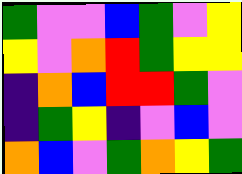[["green", "violet", "violet", "blue", "green", "violet", "yellow"], ["yellow", "violet", "orange", "red", "green", "yellow", "yellow"], ["indigo", "orange", "blue", "red", "red", "green", "violet"], ["indigo", "green", "yellow", "indigo", "violet", "blue", "violet"], ["orange", "blue", "violet", "green", "orange", "yellow", "green"]]